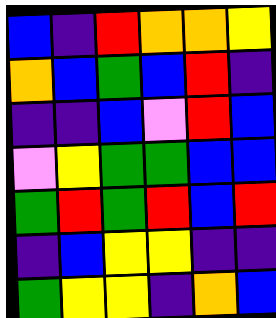[["blue", "indigo", "red", "orange", "orange", "yellow"], ["orange", "blue", "green", "blue", "red", "indigo"], ["indigo", "indigo", "blue", "violet", "red", "blue"], ["violet", "yellow", "green", "green", "blue", "blue"], ["green", "red", "green", "red", "blue", "red"], ["indigo", "blue", "yellow", "yellow", "indigo", "indigo"], ["green", "yellow", "yellow", "indigo", "orange", "blue"]]